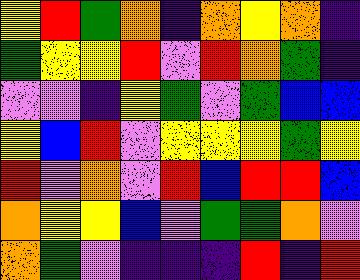[["yellow", "red", "green", "orange", "indigo", "orange", "yellow", "orange", "indigo"], ["green", "yellow", "yellow", "red", "violet", "red", "orange", "green", "indigo"], ["violet", "violet", "indigo", "yellow", "green", "violet", "green", "blue", "blue"], ["yellow", "blue", "red", "violet", "yellow", "yellow", "yellow", "green", "yellow"], ["red", "violet", "orange", "violet", "red", "blue", "red", "red", "blue"], ["orange", "yellow", "yellow", "blue", "violet", "green", "green", "orange", "violet"], ["orange", "green", "violet", "indigo", "indigo", "indigo", "red", "indigo", "red"]]